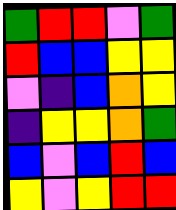[["green", "red", "red", "violet", "green"], ["red", "blue", "blue", "yellow", "yellow"], ["violet", "indigo", "blue", "orange", "yellow"], ["indigo", "yellow", "yellow", "orange", "green"], ["blue", "violet", "blue", "red", "blue"], ["yellow", "violet", "yellow", "red", "red"]]